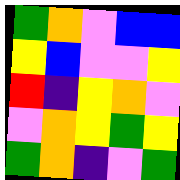[["green", "orange", "violet", "blue", "blue"], ["yellow", "blue", "violet", "violet", "yellow"], ["red", "indigo", "yellow", "orange", "violet"], ["violet", "orange", "yellow", "green", "yellow"], ["green", "orange", "indigo", "violet", "green"]]